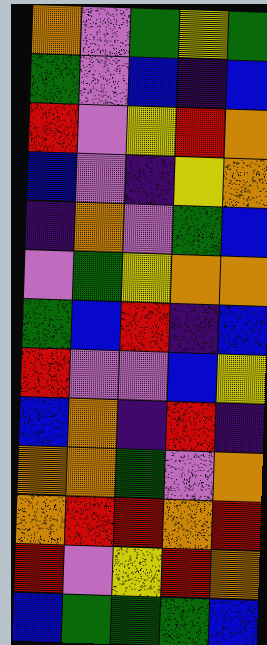[["orange", "violet", "green", "yellow", "green"], ["green", "violet", "blue", "indigo", "blue"], ["red", "violet", "yellow", "red", "orange"], ["blue", "violet", "indigo", "yellow", "orange"], ["indigo", "orange", "violet", "green", "blue"], ["violet", "green", "yellow", "orange", "orange"], ["green", "blue", "red", "indigo", "blue"], ["red", "violet", "violet", "blue", "yellow"], ["blue", "orange", "indigo", "red", "indigo"], ["orange", "orange", "green", "violet", "orange"], ["orange", "red", "red", "orange", "red"], ["red", "violet", "yellow", "red", "orange"], ["blue", "green", "green", "green", "blue"]]